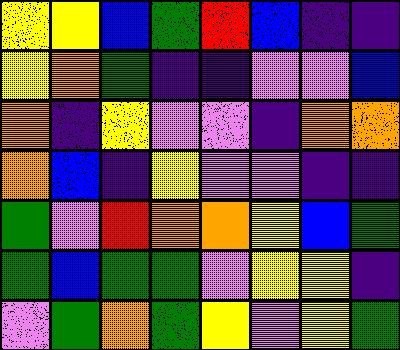[["yellow", "yellow", "blue", "green", "red", "blue", "indigo", "indigo"], ["yellow", "orange", "green", "indigo", "indigo", "violet", "violet", "blue"], ["orange", "indigo", "yellow", "violet", "violet", "indigo", "orange", "orange"], ["orange", "blue", "indigo", "yellow", "violet", "violet", "indigo", "indigo"], ["green", "violet", "red", "orange", "orange", "yellow", "blue", "green"], ["green", "blue", "green", "green", "violet", "yellow", "yellow", "indigo"], ["violet", "green", "orange", "green", "yellow", "violet", "yellow", "green"]]